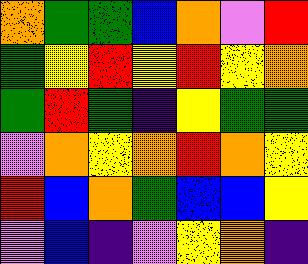[["orange", "green", "green", "blue", "orange", "violet", "red"], ["green", "yellow", "red", "yellow", "red", "yellow", "orange"], ["green", "red", "green", "indigo", "yellow", "green", "green"], ["violet", "orange", "yellow", "orange", "red", "orange", "yellow"], ["red", "blue", "orange", "green", "blue", "blue", "yellow"], ["violet", "blue", "indigo", "violet", "yellow", "orange", "indigo"]]